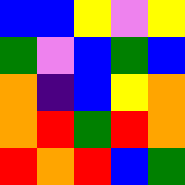[["blue", "blue", "yellow", "violet", "yellow"], ["green", "violet", "blue", "green", "blue"], ["orange", "indigo", "blue", "yellow", "orange"], ["orange", "red", "green", "red", "orange"], ["red", "orange", "red", "blue", "green"]]